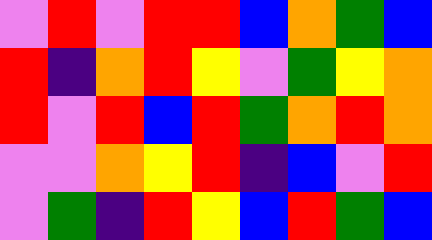[["violet", "red", "violet", "red", "red", "blue", "orange", "green", "blue"], ["red", "indigo", "orange", "red", "yellow", "violet", "green", "yellow", "orange"], ["red", "violet", "red", "blue", "red", "green", "orange", "red", "orange"], ["violet", "violet", "orange", "yellow", "red", "indigo", "blue", "violet", "red"], ["violet", "green", "indigo", "red", "yellow", "blue", "red", "green", "blue"]]